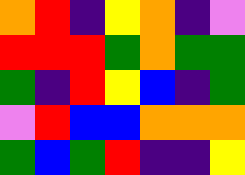[["orange", "red", "indigo", "yellow", "orange", "indigo", "violet"], ["red", "red", "red", "green", "orange", "green", "green"], ["green", "indigo", "red", "yellow", "blue", "indigo", "green"], ["violet", "red", "blue", "blue", "orange", "orange", "orange"], ["green", "blue", "green", "red", "indigo", "indigo", "yellow"]]